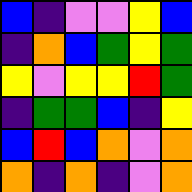[["blue", "indigo", "violet", "violet", "yellow", "blue"], ["indigo", "orange", "blue", "green", "yellow", "green"], ["yellow", "violet", "yellow", "yellow", "red", "green"], ["indigo", "green", "green", "blue", "indigo", "yellow"], ["blue", "red", "blue", "orange", "violet", "orange"], ["orange", "indigo", "orange", "indigo", "violet", "orange"]]